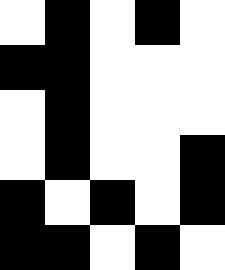[["white", "black", "white", "black", "white"], ["black", "black", "white", "white", "white"], ["white", "black", "white", "white", "white"], ["white", "black", "white", "white", "black"], ["black", "white", "black", "white", "black"], ["black", "black", "white", "black", "white"]]